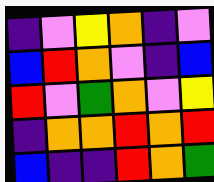[["indigo", "violet", "yellow", "orange", "indigo", "violet"], ["blue", "red", "orange", "violet", "indigo", "blue"], ["red", "violet", "green", "orange", "violet", "yellow"], ["indigo", "orange", "orange", "red", "orange", "red"], ["blue", "indigo", "indigo", "red", "orange", "green"]]